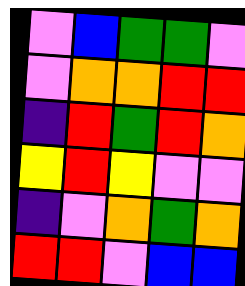[["violet", "blue", "green", "green", "violet"], ["violet", "orange", "orange", "red", "red"], ["indigo", "red", "green", "red", "orange"], ["yellow", "red", "yellow", "violet", "violet"], ["indigo", "violet", "orange", "green", "orange"], ["red", "red", "violet", "blue", "blue"]]